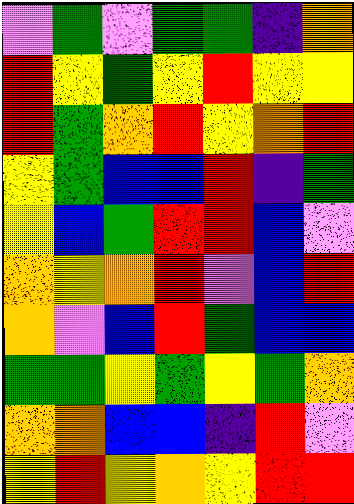[["violet", "green", "violet", "green", "green", "indigo", "orange"], ["red", "yellow", "green", "yellow", "red", "yellow", "yellow"], ["red", "green", "orange", "red", "yellow", "orange", "red"], ["yellow", "green", "blue", "blue", "red", "indigo", "green"], ["yellow", "blue", "green", "red", "red", "blue", "violet"], ["orange", "yellow", "orange", "red", "violet", "blue", "red"], ["orange", "violet", "blue", "red", "green", "blue", "blue"], ["green", "green", "yellow", "green", "yellow", "green", "orange"], ["orange", "orange", "blue", "blue", "indigo", "red", "violet"], ["yellow", "red", "yellow", "orange", "yellow", "red", "red"]]